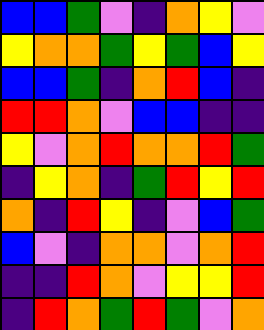[["blue", "blue", "green", "violet", "indigo", "orange", "yellow", "violet"], ["yellow", "orange", "orange", "green", "yellow", "green", "blue", "yellow"], ["blue", "blue", "green", "indigo", "orange", "red", "blue", "indigo"], ["red", "red", "orange", "violet", "blue", "blue", "indigo", "indigo"], ["yellow", "violet", "orange", "red", "orange", "orange", "red", "green"], ["indigo", "yellow", "orange", "indigo", "green", "red", "yellow", "red"], ["orange", "indigo", "red", "yellow", "indigo", "violet", "blue", "green"], ["blue", "violet", "indigo", "orange", "orange", "violet", "orange", "red"], ["indigo", "indigo", "red", "orange", "violet", "yellow", "yellow", "red"], ["indigo", "red", "orange", "green", "red", "green", "violet", "orange"]]